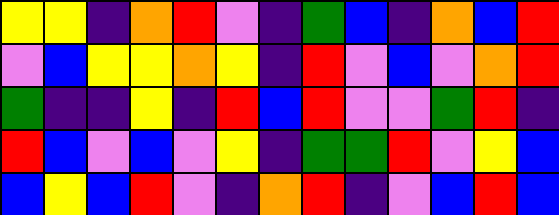[["yellow", "yellow", "indigo", "orange", "red", "violet", "indigo", "green", "blue", "indigo", "orange", "blue", "red"], ["violet", "blue", "yellow", "yellow", "orange", "yellow", "indigo", "red", "violet", "blue", "violet", "orange", "red"], ["green", "indigo", "indigo", "yellow", "indigo", "red", "blue", "red", "violet", "violet", "green", "red", "indigo"], ["red", "blue", "violet", "blue", "violet", "yellow", "indigo", "green", "green", "red", "violet", "yellow", "blue"], ["blue", "yellow", "blue", "red", "violet", "indigo", "orange", "red", "indigo", "violet", "blue", "red", "blue"]]